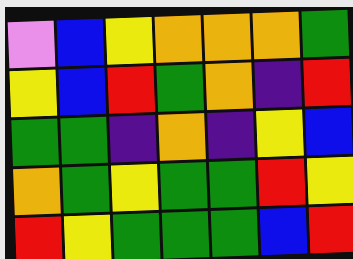[["violet", "blue", "yellow", "orange", "orange", "orange", "green"], ["yellow", "blue", "red", "green", "orange", "indigo", "red"], ["green", "green", "indigo", "orange", "indigo", "yellow", "blue"], ["orange", "green", "yellow", "green", "green", "red", "yellow"], ["red", "yellow", "green", "green", "green", "blue", "red"]]